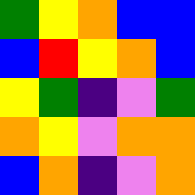[["green", "yellow", "orange", "blue", "blue"], ["blue", "red", "yellow", "orange", "blue"], ["yellow", "green", "indigo", "violet", "green"], ["orange", "yellow", "violet", "orange", "orange"], ["blue", "orange", "indigo", "violet", "orange"]]